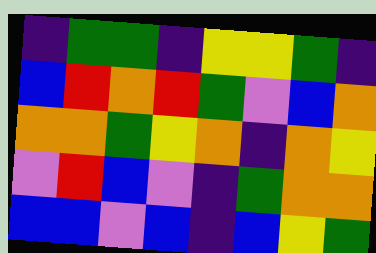[["indigo", "green", "green", "indigo", "yellow", "yellow", "green", "indigo"], ["blue", "red", "orange", "red", "green", "violet", "blue", "orange"], ["orange", "orange", "green", "yellow", "orange", "indigo", "orange", "yellow"], ["violet", "red", "blue", "violet", "indigo", "green", "orange", "orange"], ["blue", "blue", "violet", "blue", "indigo", "blue", "yellow", "green"]]